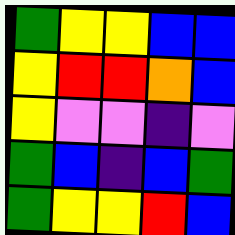[["green", "yellow", "yellow", "blue", "blue"], ["yellow", "red", "red", "orange", "blue"], ["yellow", "violet", "violet", "indigo", "violet"], ["green", "blue", "indigo", "blue", "green"], ["green", "yellow", "yellow", "red", "blue"]]